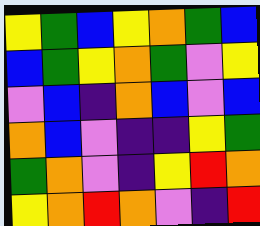[["yellow", "green", "blue", "yellow", "orange", "green", "blue"], ["blue", "green", "yellow", "orange", "green", "violet", "yellow"], ["violet", "blue", "indigo", "orange", "blue", "violet", "blue"], ["orange", "blue", "violet", "indigo", "indigo", "yellow", "green"], ["green", "orange", "violet", "indigo", "yellow", "red", "orange"], ["yellow", "orange", "red", "orange", "violet", "indigo", "red"]]